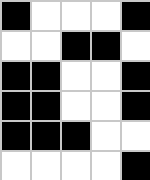[["black", "white", "white", "white", "black"], ["white", "white", "black", "black", "white"], ["black", "black", "white", "white", "black"], ["black", "black", "white", "white", "black"], ["black", "black", "black", "white", "white"], ["white", "white", "white", "white", "black"]]